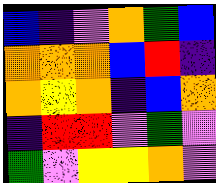[["blue", "indigo", "violet", "orange", "green", "blue"], ["orange", "orange", "orange", "blue", "red", "indigo"], ["orange", "yellow", "orange", "indigo", "blue", "orange"], ["indigo", "red", "red", "violet", "green", "violet"], ["green", "violet", "yellow", "yellow", "orange", "violet"]]